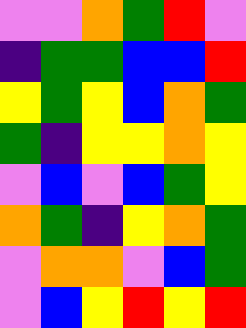[["violet", "violet", "orange", "green", "red", "violet"], ["indigo", "green", "green", "blue", "blue", "red"], ["yellow", "green", "yellow", "blue", "orange", "green"], ["green", "indigo", "yellow", "yellow", "orange", "yellow"], ["violet", "blue", "violet", "blue", "green", "yellow"], ["orange", "green", "indigo", "yellow", "orange", "green"], ["violet", "orange", "orange", "violet", "blue", "green"], ["violet", "blue", "yellow", "red", "yellow", "red"]]